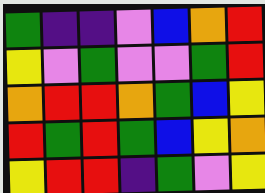[["green", "indigo", "indigo", "violet", "blue", "orange", "red"], ["yellow", "violet", "green", "violet", "violet", "green", "red"], ["orange", "red", "red", "orange", "green", "blue", "yellow"], ["red", "green", "red", "green", "blue", "yellow", "orange"], ["yellow", "red", "red", "indigo", "green", "violet", "yellow"]]